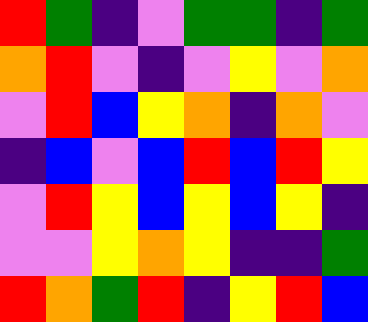[["red", "green", "indigo", "violet", "green", "green", "indigo", "green"], ["orange", "red", "violet", "indigo", "violet", "yellow", "violet", "orange"], ["violet", "red", "blue", "yellow", "orange", "indigo", "orange", "violet"], ["indigo", "blue", "violet", "blue", "red", "blue", "red", "yellow"], ["violet", "red", "yellow", "blue", "yellow", "blue", "yellow", "indigo"], ["violet", "violet", "yellow", "orange", "yellow", "indigo", "indigo", "green"], ["red", "orange", "green", "red", "indigo", "yellow", "red", "blue"]]